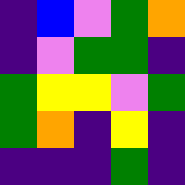[["indigo", "blue", "violet", "green", "orange"], ["indigo", "violet", "green", "green", "indigo"], ["green", "yellow", "yellow", "violet", "green"], ["green", "orange", "indigo", "yellow", "indigo"], ["indigo", "indigo", "indigo", "green", "indigo"]]